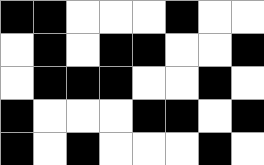[["black", "black", "white", "white", "white", "black", "white", "white"], ["white", "black", "white", "black", "black", "white", "white", "black"], ["white", "black", "black", "black", "white", "white", "black", "white"], ["black", "white", "white", "white", "black", "black", "white", "black"], ["black", "white", "black", "white", "white", "white", "black", "white"]]